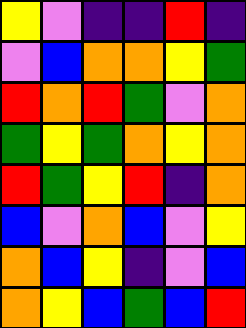[["yellow", "violet", "indigo", "indigo", "red", "indigo"], ["violet", "blue", "orange", "orange", "yellow", "green"], ["red", "orange", "red", "green", "violet", "orange"], ["green", "yellow", "green", "orange", "yellow", "orange"], ["red", "green", "yellow", "red", "indigo", "orange"], ["blue", "violet", "orange", "blue", "violet", "yellow"], ["orange", "blue", "yellow", "indigo", "violet", "blue"], ["orange", "yellow", "blue", "green", "blue", "red"]]